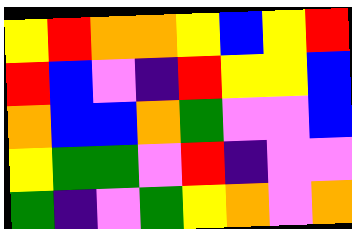[["yellow", "red", "orange", "orange", "yellow", "blue", "yellow", "red"], ["red", "blue", "violet", "indigo", "red", "yellow", "yellow", "blue"], ["orange", "blue", "blue", "orange", "green", "violet", "violet", "blue"], ["yellow", "green", "green", "violet", "red", "indigo", "violet", "violet"], ["green", "indigo", "violet", "green", "yellow", "orange", "violet", "orange"]]